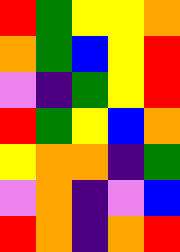[["red", "green", "yellow", "yellow", "orange"], ["orange", "green", "blue", "yellow", "red"], ["violet", "indigo", "green", "yellow", "red"], ["red", "green", "yellow", "blue", "orange"], ["yellow", "orange", "orange", "indigo", "green"], ["violet", "orange", "indigo", "violet", "blue"], ["red", "orange", "indigo", "orange", "red"]]